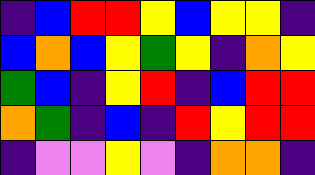[["indigo", "blue", "red", "red", "yellow", "blue", "yellow", "yellow", "indigo"], ["blue", "orange", "blue", "yellow", "green", "yellow", "indigo", "orange", "yellow"], ["green", "blue", "indigo", "yellow", "red", "indigo", "blue", "red", "red"], ["orange", "green", "indigo", "blue", "indigo", "red", "yellow", "red", "red"], ["indigo", "violet", "violet", "yellow", "violet", "indigo", "orange", "orange", "indigo"]]